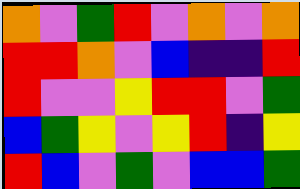[["orange", "violet", "green", "red", "violet", "orange", "violet", "orange"], ["red", "red", "orange", "violet", "blue", "indigo", "indigo", "red"], ["red", "violet", "violet", "yellow", "red", "red", "violet", "green"], ["blue", "green", "yellow", "violet", "yellow", "red", "indigo", "yellow"], ["red", "blue", "violet", "green", "violet", "blue", "blue", "green"]]